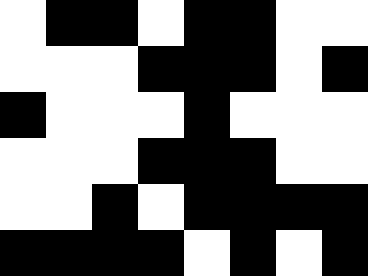[["white", "black", "black", "white", "black", "black", "white", "white"], ["white", "white", "white", "black", "black", "black", "white", "black"], ["black", "white", "white", "white", "black", "white", "white", "white"], ["white", "white", "white", "black", "black", "black", "white", "white"], ["white", "white", "black", "white", "black", "black", "black", "black"], ["black", "black", "black", "black", "white", "black", "white", "black"]]